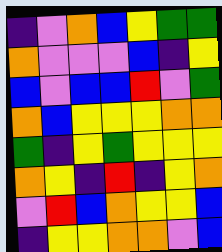[["indigo", "violet", "orange", "blue", "yellow", "green", "green"], ["orange", "violet", "violet", "violet", "blue", "indigo", "yellow"], ["blue", "violet", "blue", "blue", "red", "violet", "green"], ["orange", "blue", "yellow", "yellow", "yellow", "orange", "orange"], ["green", "indigo", "yellow", "green", "yellow", "yellow", "yellow"], ["orange", "yellow", "indigo", "red", "indigo", "yellow", "orange"], ["violet", "red", "blue", "orange", "yellow", "yellow", "blue"], ["indigo", "yellow", "yellow", "orange", "orange", "violet", "blue"]]